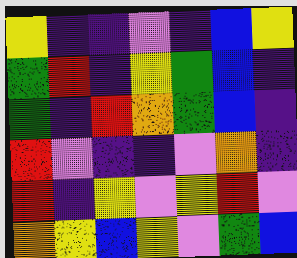[["yellow", "indigo", "indigo", "violet", "indigo", "blue", "yellow"], ["green", "red", "indigo", "yellow", "green", "blue", "indigo"], ["green", "indigo", "red", "orange", "green", "blue", "indigo"], ["red", "violet", "indigo", "indigo", "violet", "orange", "indigo"], ["red", "indigo", "yellow", "violet", "yellow", "red", "violet"], ["orange", "yellow", "blue", "yellow", "violet", "green", "blue"]]